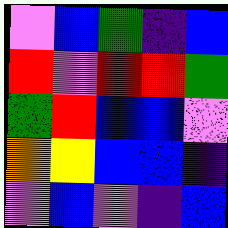[["violet", "blue", "green", "indigo", "blue"], ["red", "violet", "red", "red", "green"], ["green", "red", "blue", "blue", "violet"], ["orange", "yellow", "blue", "blue", "indigo"], ["violet", "blue", "violet", "indigo", "blue"]]